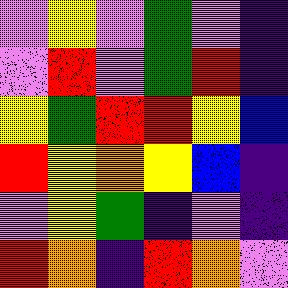[["violet", "yellow", "violet", "green", "violet", "indigo"], ["violet", "red", "violet", "green", "red", "indigo"], ["yellow", "green", "red", "red", "yellow", "blue"], ["red", "yellow", "orange", "yellow", "blue", "indigo"], ["violet", "yellow", "green", "indigo", "violet", "indigo"], ["red", "orange", "indigo", "red", "orange", "violet"]]